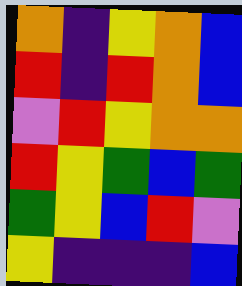[["orange", "indigo", "yellow", "orange", "blue"], ["red", "indigo", "red", "orange", "blue"], ["violet", "red", "yellow", "orange", "orange"], ["red", "yellow", "green", "blue", "green"], ["green", "yellow", "blue", "red", "violet"], ["yellow", "indigo", "indigo", "indigo", "blue"]]